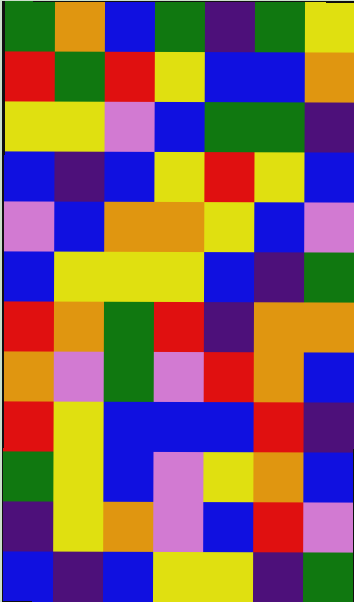[["green", "orange", "blue", "green", "indigo", "green", "yellow"], ["red", "green", "red", "yellow", "blue", "blue", "orange"], ["yellow", "yellow", "violet", "blue", "green", "green", "indigo"], ["blue", "indigo", "blue", "yellow", "red", "yellow", "blue"], ["violet", "blue", "orange", "orange", "yellow", "blue", "violet"], ["blue", "yellow", "yellow", "yellow", "blue", "indigo", "green"], ["red", "orange", "green", "red", "indigo", "orange", "orange"], ["orange", "violet", "green", "violet", "red", "orange", "blue"], ["red", "yellow", "blue", "blue", "blue", "red", "indigo"], ["green", "yellow", "blue", "violet", "yellow", "orange", "blue"], ["indigo", "yellow", "orange", "violet", "blue", "red", "violet"], ["blue", "indigo", "blue", "yellow", "yellow", "indigo", "green"]]